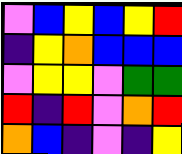[["violet", "blue", "yellow", "blue", "yellow", "red"], ["indigo", "yellow", "orange", "blue", "blue", "blue"], ["violet", "yellow", "yellow", "violet", "green", "green"], ["red", "indigo", "red", "violet", "orange", "red"], ["orange", "blue", "indigo", "violet", "indigo", "yellow"]]